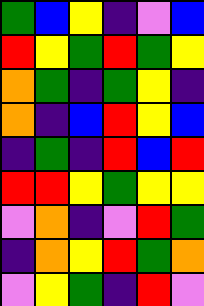[["green", "blue", "yellow", "indigo", "violet", "blue"], ["red", "yellow", "green", "red", "green", "yellow"], ["orange", "green", "indigo", "green", "yellow", "indigo"], ["orange", "indigo", "blue", "red", "yellow", "blue"], ["indigo", "green", "indigo", "red", "blue", "red"], ["red", "red", "yellow", "green", "yellow", "yellow"], ["violet", "orange", "indigo", "violet", "red", "green"], ["indigo", "orange", "yellow", "red", "green", "orange"], ["violet", "yellow", "green", "indigo", "red", "violet"]]